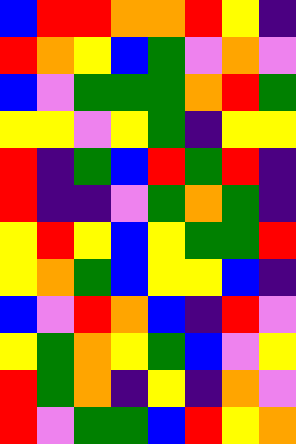[["blue", "red", "red", "orange", "orange", "red", "yellow", "indigo"], ["red", "orange", "yellow", "blue", "green", "violet", "orange", "violet"], ["blue", "violet", "green", "green", "green", "orange", "red", "green"], ["yellow", "yellow", "violet", "yellow", "green", "indigo", "yellow", "yellow"], ["red", "indigo", "green", "blue", "red", "green", "red", "indigo"], ["red", "indigo", "indigo", "violet", "green", "orange", "green", "indigo"], ["yellow", "red", "yellow", "blue", "yellow", "green", "green", "red"], ["yellow", "orange", "green", "blue", "yellow", "yellow", "blue", "indigo"], ["blue", "violet", "red", "orange", "blue", "indigo", "red", "violet"], ["yellow", "green", "orange", "yellow", "green", "blue", "violet", "yellow"], ["red", "green", "orange", "indigo", "yellow", "indigo", "orange", "violet"], ["red", "violet", "green", "green", "blue", "red", "yellow", "orange"]]